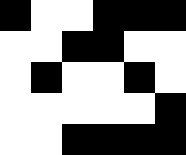[["black", "white", "white", "black", "black", "black"], ["white", "white", "black", "black", "white", "white"], ["white", "black", "white", "white", "black", "white"], ["white", "white", "white", "white", "white", "black"], ["white", "white", "black", "black", "black", "black"]]